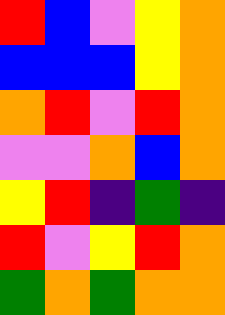[["red", "blue", "violet", "yellow", "orange"], ["blue", "blue", "blue", "yellow", "orange"], ["orange", "red", "violet", "red", "orange"], ["violet", "violet", "orange", "blue", "orange"], ["yellow", "red", "indigo", "green", "indigo"], ["red", "violet", "yellow", "red", "orange"], ["green", "orange", "green", "orange", "orange"]]